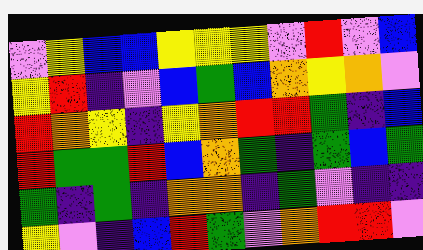[["violet", "yellow", "blue", "blue", "yellow", "yellow", "yellow", "violet", "red", "violet", "blue"], ["yellow", "red", "indigo", "violet", "blue", "green", "blue", "orange", "yellow", "orange", "violet"], ["red", "orange", "yellow", "indigo", "yellow", "orange", "red", "red", "green", "indigo", "blue"], ["red", "green", "green", "red", "blue", "orange", "green", "indigo", "green", "blue", "green"], ["green", "indigo", "green", "indigo", "orange", "orange", "indigo", "green", "violet", "indigo", "indigo"], ["yellow", "violet", "indigo", "blue", "red", "green", "violet", "orange", "red", "red", "violet"]]